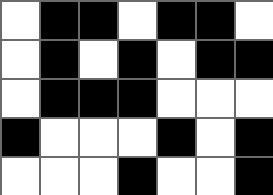[["white", "black", "black", "white", "black", "black", "white"], ["white", "black", "white", "black", "white", "black", "black"], ["white", "black", "black", "black", "white", "white", "white"], ["black", "white", "white", "white", "black", "white", "black"], ["white", "white", "white", "black", "white", "white", "black"]]